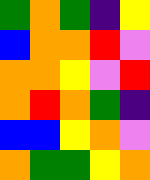[["green", "orange", "green", "indigo", "yellow"], ["blue", "orange", "orange", "red", "violet"], ["orange", "orange", "yellow", "violet", "red"], ["orange", "red", "orange", "green", "indigo"], ["blue", "blue", "yellow", "orange", "violet"], ["orange", "green", "green", "yellow", "orange"]]